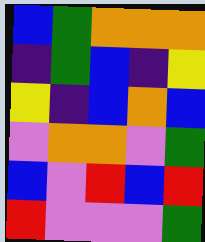[["blue", "green", "orange", "orange", "orange"], ["indigo", "green", "blue", "indigo", "yellow"], ["yellow", "indigo", "blue", "orange", "blue"], ["violet", "orange", "orange", "violet", "green"], ["blue", "violet", "red", "blue", "red"], ["red", "violet", "violet", "violet", "green"]]